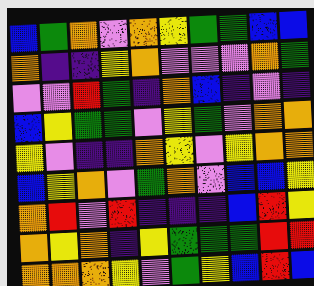[["blue", "green", "orange", "violet", "orange", "yellow", "green", "green", "blue", "blue"], ["orange", "indigo", "indigo", "yellow", "orange", "violet", "violet", "violet", "orange", "green"], ["violet", "violet", "red", "green", "indigo", "orange", "blue", "indigo", "violet", "indigo"], ["blue", "yellow", "green", "green", "violet", "yellow", "green", "violet", "orange", "orange"], ["yellow", "violet", "indigo", "indigo", "orange", "yellow", "violet", "yellow", "orange", "orange"], ["blue", "yellow", "orange", "violet", "green", "orange", "violet", "blue", "blue", "yellow"], ["orange", "red", "violet", "red", "indigo", "indigo", "indigo", "blue", "red", "yellow"], ["orange", "yellow", "orange", "indigo", "yellow", "green", "green", "green", "red", "red"], ["orange", "orange", "orange", "yellow", "violet", "green", "yellow", "blue", "red", "blue"]]